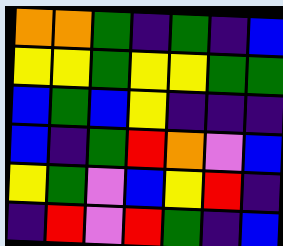[["orange", "orange", "green", "indigo", "green", "indigo", "blue"], ["yellow", "yellow", "green", "yellow", "yellow", "green", "green"], ["blue", "green", "blue", "yellow", "indigo", "indigo", "indigo"], ["blue", "indigo", "green", "red", "orange", "violet", "blue"], ["yellow", "green", "violet", "blue", "yellow", "red", "indigo"], ["indigo", "red", "violet", "red", "green", "indigo", "blue"]]